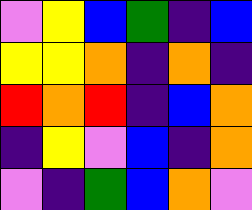[["violet", "yellow", "blue", "green", "indigo", "blue"], ["yellow", "yellow", "orange", "indigo", "orange", "indigo"], ["red", "orange", "red", "indigo", "blue", "orange"], ["indigo", "yellow", "violet", "blue", "indigo", "orange"], ["violet", "indigo", "green", "blue", "orange", "violet"]]